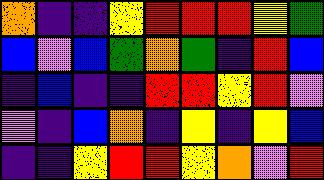[["orange", "indigo", "indigo", "yellow", "red", "red", "red", "yellow", "green"], ["blue", "violet", "blue", "green", "orange", "green", "indigo", "red", "blue"], ["indigo", "blue", "indigo", "indigo", "red", "red", "yellow", "red", "violet"], ["violet", "indigo", "blue", "orange", "indigo", "yellow", "indigo", "yellow", "blue"], ["indigo", "indigo", "yellow", "red", "red", "yellow", "orange", "violet", "red"]]